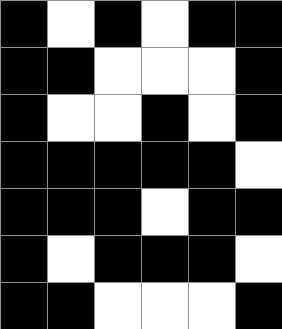[["black", "white", "black", "white", "black", "black"], ["black", "black", "white", "white", "white", "black"], ["black", "white", "white", "black", "white", "black"], ["black", "black", "black", "black", "black", "white"], ["black", "black", "black", "white", "black", "black"], ["black", "white", "black", "black", "black", "white"], ["black", "black", "white", "white", "white", "black"]]